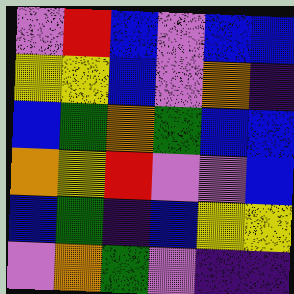[["violet", "red", "blue", "violet", "blue", "blue"], ["yellow", "yellow", "blue", "violet", "orange", "indigo"], ["blue", "green", "orange", "green", "blue", "blue"], ["orange", "yellow", "red", "violet", "violet", "blue"], ["blue", "green", "indigo", "blue", "yellow", "yellow"], ["violet", "orange", "green", "violet", "indigo", "indigo"]]